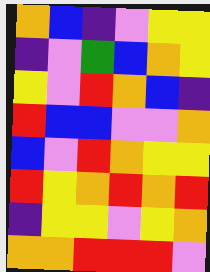[["orange", "blue", "indigo", "violet", "yellow", "yellow"], ["indigo", "violet", "green", "blue", "orange", "yellow"], ["yellow", "violet", "red", "orange", "blue", "indigo"], ["red", "blue", "blue", "violet", "violet", "orange"], ["blue", "violet", "red", "orange", "yellow", "yellow"], ["red", "yellow", "orange", "red", "orange", "red"], ["indigo", "yellow", "yellow", "violet", "yellow", "orange"], ["orange", "orange", "red", "red", "red", "violet"]]